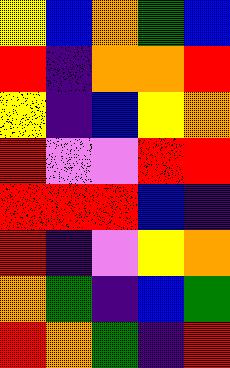[["yellow", "blue", "orange", "green", "blue"], ["red", "indigo", "orange", "orange", "red"], ["yellow", "indigo", "blue", "yellow", "orange"], ["red", "violet", "violet", "red", "red"], ["red", "red", "red", "blue", "indigo"], ["red", "indigo", "violet", "yellow", "orange"], ["orange", "green", "indigo", "blue", "green"], ["red", "orange", "green", "indigo", "red"]]